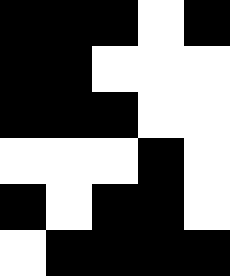[["black", "black", "black", "white", "black"], ["black", "black", "white", "white", "white"], ["black", "black", "black", "white", "white"], ["white", "white", "white", "black", "white"], ["black", "white", "black", "black", "white"], ["white", "black", "black", "black", "black"]]